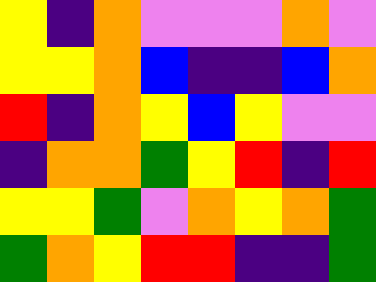[["yellow", "indigo", "orange", "violet", "violet", "violet", "orange", "violet"], ["yellow", "yellow", "orange", "blue", "indigo", "indigo", "blue", "orange"], ["red", "indigo", "orange", "yellow", "blue", "yellow", "violet", "violet"], ["indigo", "orange", "orange", "green", "yellow", "red", "indigo", "red"], ["yellow", "yellow", "green", "violet", "orange", "yellow", "orange", "green"], ["green", "orange", "yellow", "red", "red", "indigo", "indigo", "green"]]